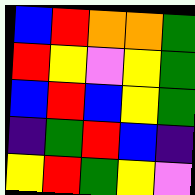[["blue", "red", "orange", "orange", "green"], ["red", "yellow", "violet", "yellow", "green"], ["blue", "red", "blue", "yellow", "green"], ["indigo", "green", "red", "blue", "indigo"], ["yellow", "red", "green", "yellow", "violet"]]